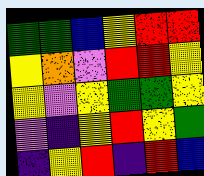[["green", "green", "blue", "yellow", "red", "red"], ["yellow", "orange", "violet", "red", "red", "yellow"], ["yellow", "violet", "yellow", "green", "green", "yellow"], ["violet", "indigo", "yellow", "red", "yellow", "green"], ["indigo", "yellow", "red", "indigo", "red", "blue"]]